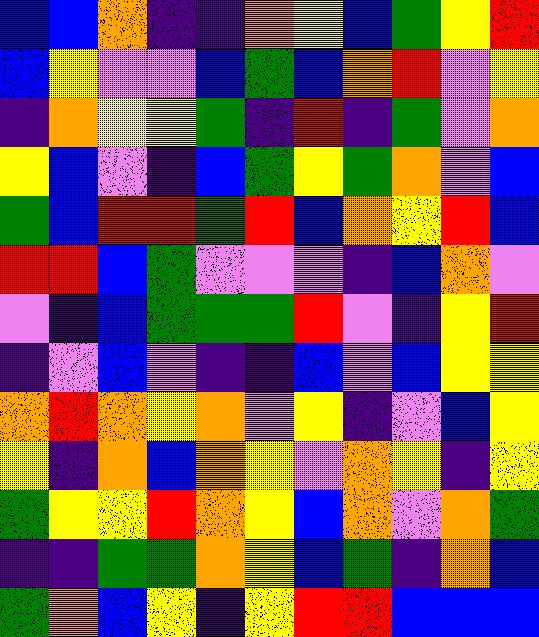[["blue", "blue", "orange", "indigo", "indigo", "orange", "yellow", "blue", "green", "yellow", "red"], ["blue", "yellow", "violet", "violet", "blue", "green", "blue", "orange", "red", "violet", "yellow"], ["indigo", "orange", "yellow", "yellow", "green", "indigo", "red", "indigo", "green", "violet", "orange"], ["yellow", "blue", "violet", "indigo", "blue", "green", "yellow", "green", "orange", "violet", "blue"], ["green", "blue", "red", "red", "green", "red", "blue", "orange", "yellow", "red", "blue"], ["red", "red", "blue", "green", "violet", "violet", "violet", "indigo", "blue", "orange", "violet"], ["violet", "indigo", "blue", "green", "green", "green", "red", "violet", "indigo", "yellow", "red"], ["indigo", "violet", "blue", "violet", "indigo", "indigo", "blue", "violet", "blue", "yellow", "yellow"], ["orange", "red", "orange", "yellow", "orange", "violet", "yellow", "indigo", "violet", "blue", "yellow"], ["yellow", "indigo", "orange", "blue", "orange", "yellow", "violet", "orange", "yellow", "indigo", "yellow"], ["green", "yellow", "yellow", "red", "orange", "yellow", "blue", "orange", "violet", "orange", "green"], ["indigo", "indigo", "green", "green", "orange", "yellow", "blue", "green", "indigo", "orange", "blue"], ["green", "orange", "blue", "yellow", "indigo", "yellow", "red", "red", "blue", "blue", "blue"]]